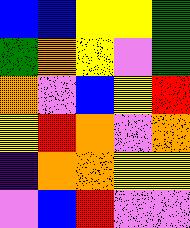[["blue", "blue", "yellow", "yellow", "green"], ["green", "orange", "yellow", "violet", "green"], ["orange", "violet", "blue", "yellow", "red"], ["yellow", "red", "orange", "violet", "orange"], ["indigo", "orange", "orange", "yellow", "yellow"], ["violet", "blue", "red", "violet", "violet"]]